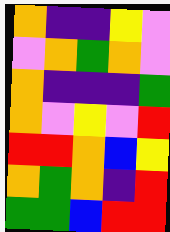[["orange", "indigo", "indigo", "yellow", "violet"], ["violet", "orange", "green", "orange", "violet"], ["orange", "indigo", "indigo", "indigo", "green"], ["orange", "violet", "yellow", "violet", "red"], ["red", "red", "orange", "blue", "yellow"], ["orange", "green", "orange", "indigo", "red"], ["green", "green", "blue", "red", "red"]]